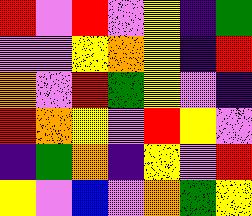[["red", "violet", "red", "violet", "yellow", "indigo", "green"], ["violet", "violet", "yellow", "orange", "yellow", "indigo", "red"], ["orange", "violet", "red", "green", "yellow", "violet", "indigo"], ["red", "orange", "yellow", "violet", "red", "yellow", "violet"], ["indigo", "green", "orange", "indigo", "yellow", "violet", "red"], ["yellow", "violet", "blue", "violet", "orange", "green", "yellow"]]